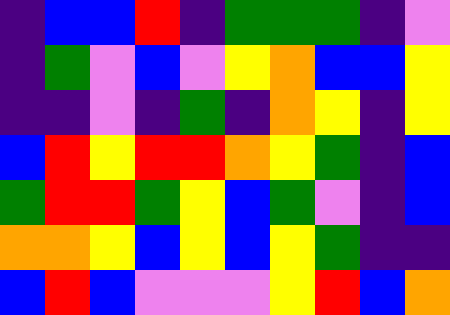[["indigo", "blue", "blue", "red", "indigo", "green", "green", "green", "indigo", "violet"], ["indigo", "green", "violet", "blue", "violet", "yellow", "orange", "blue", "blue", "yellow"], ["indigo", "indigo", "violet", "indigo", "green", "indigo", "orange", "yellow", "indigo", "yellow"], ["blue", "red", "yellow", "red", "red", "orange", "yellow", "green", "indigo", "blue"], ["green", "red", "red", "green", "yellow", "blue", "green", "violet", "indigo", "blue"], ["orange", "orange", "yellow", "blue", "yellow", "blue", "yellow", "green", "indigo", "indigo"], ["blue", "red", "blue", "violet", "violet", "violet", "yellow", "red", "blue", "orange"]]